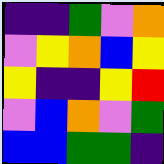[["indigo", "indigo", "green", "violet", "orange"], ["violet", "yellow", "orange", "blue", "yellow"], ["yellow", "indigo", "indigo", "yellow", "red"], ["violet", "blue", "orange", "violet", "green"], ["blue", "blue", "green", "green", "indigo"]]